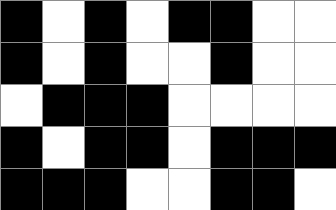[["black", "white", "black", "white", "black", "black", "white", "white"], ["black", "white", "black", "white", "white", "black", "white", "white"], ["white", "black", "black", "black", "white", "white", "white", "white"], ["black", "white", "black", "black", "white", "black", "black", "black"], ["black", "black", "black", "white", "white", "black", "black", "white"]]